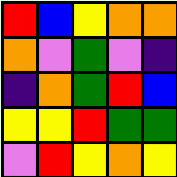[["red", "blue", "yellow", "orange", "orange"], ["orange", "violet", "green", "violet", "indigo"], ["indigo", "orange", "green", "red", "blue"], ["yellow", "yellow", "red", "green", "green"], ["violet", "red", "yellow", "orange", "yellow"]]